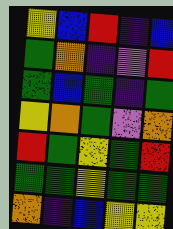[["yellow", "blue", "red", "indigo", "blue"], ["green", "orange", "indigo", "violet", "red"], ["green", "blue", "green", "indigo", "green"], ["yellow", "orange", "green", "violet", "orange"], ["red", "green", "yellow", "green", "red"], ["green", "green", "yellow", "green", "green"], ["orange", "indigo", "blue", "yellow", "yellow"]]